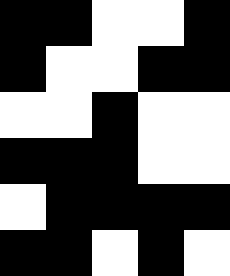[["black", "black", "white", "white", "black"], ["black", "white", "white", "black", "black"], ["white", "white", "black", "white", "white"], ["black", "black", "black", "white", "white"], ["white", "black", "black", "black", "black"], ["black", "black", "white", "black", "white"]]